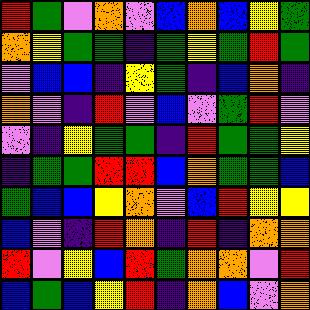[["red", "green", "violet", "orange", "violet", "blue", "orange", "blue", "yellow", "green"], ["orange", "yellow", "green", "green", "indigo", "green", "yellow", "green", "red", "green"], ["violet", "blue", "blue", "indigo", "yellow", "green", "indigo", "blue", "orange", "indigo"], ["orange", "violet", "indigo", "red", "violet", "blue", "violet", "green", "red", "violet"], ["violet", "indigo", "yellow", "green", "green", "indigo", "red", "green", "green", "yellow"], ["indigo", "green", "green", "red", "red", "blue", "orange", "green", "green", "blue"], ["green", "blue", "blue", "yellow", "orange", "violet", "blue", "red", "yellow", "yellow"], ["blue", "violet", "indigo", "red", "orange", "indigo", "red", "indigo", "orange", "orange"], ["red", "violet", "yellow", "blue", "red", "green", "orange", "orange", "violet", "red"], ["blue", "green", "blue", "yellow", "red", "indigo", "orange", "blue", "violet", "orange"]]